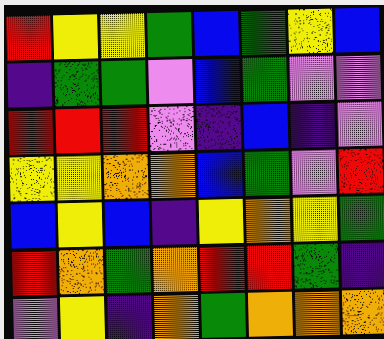[["red", "yellow", "yellow", "green", "blue", "green", "yellow", "blue"], ["indigo", "green", "green", "violet", "blue", "green", "violet", "violet"], ["red", "red", "red", "violet", "indigo", "blue", "indigo", "violet"], ["yellow", "yellow", "orange", "orange", "blue", "green", "violet", "red"], ["blue", "yellow", "blue", "indigo", "yellow", "orange", "yellow", "green"], ["red", "orange", "green", "orange", "red", "red", "green", "indigo"], ["violet", "yellow", "indigo", "orange", "green", "orange", "orange", "orange"]]